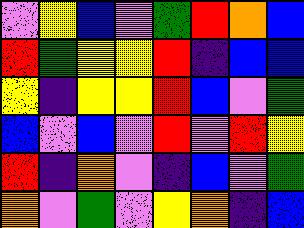[["violet", "yellow", "blue", "violet", "green", "red", "orange", "blue"], ["red", "green", "yellow", "yellow", "red", "indigo", "blue", "blue"], ["yellow", "indigo", "yellow", "yellow", "red", "blue", "violet", "green"], ["blue", "violet", "blue", "violet", "red", "violet", "red", "yellow"], ["red", "indigo", "orange", "violet", "indigo", "blue", "violet", "green"], ["orange", "violet", "green", "violet", "yellow", "orange", "indigo", "blue"]]